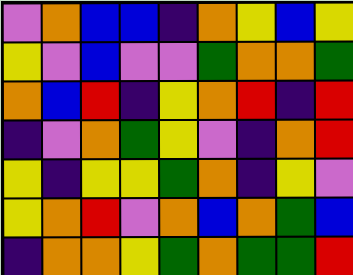[["violet", "orange", "blue", "blue", "indigo", "orange", "yellow", "blue", "yellow"], ["yellow", "violet", "blue", "violet", "violet", "green", "orange", "orange", "green"], ["orange", "blue", "red", "indigo", "yellow", "orange", "red", "indigo", "red"], ["indigo", "violet", "orange", "green", "yellow", "violet", "indigo", "orange", "red"], ["yellow", "indigo", "yellow", "yellow", "green", "orange", "indigo", "yellow", "violet"], ["yellow", "orange", "red", "violet", "orange", "blue", "orange", "green", "blue"], ["indigo", "orange", "orange", "yellow", "green", "orange", "green", "green", "red"]]